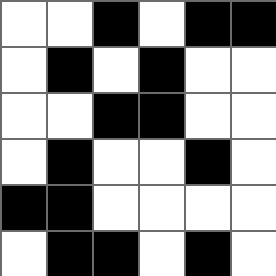[["white", "white", "black", "white", "black", "black"], ["white", "black", "white", "black", "white", "white"], ["white", "white", "black", "black", "white", "white"], ["white", "black", "white", "white", "black", "white"], ["black", "black", "white", "white", "white", "white"], ["white", "black", "black", "white", "black", "white"]]